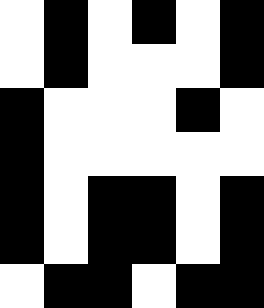[["white", "black", "white", "black", "white", "black"], ["white", "black", "white", "white", "white", "black"], ["black", "white", "white", "white", "black", "white"], ["black", "white", "white", "white", "white", "white"], ["black", "white", "black", "black", "white", "black"], ["black", "white", "black", "black", "white", "black"], ["white", "black", "black", "white", "black", "black"]]